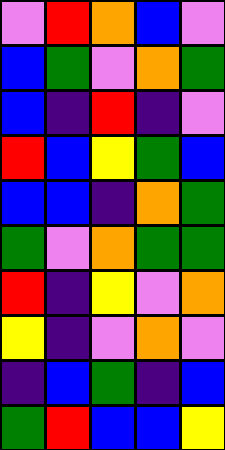[["violet", "red", "orange", "blue", "violet"], ["blue", "green", "violet", "orange", "green"], ["blue", "indigo", "red", "indigo", "violet"], ["red", "blue", "yellow", "green", "blue"], ["blue", "blue", "indigo", "orange", "green"], ["green", "violet", "orange", "green", "green"], ["red", "indigo", "yellow", "violet", "orange"], ["yellow", "indigo", "violet", "orange", "violet"], ["indigo", "blue", "green", "indigo", "blue"], ["green", "red", "blue", "blue", "yellow"]]